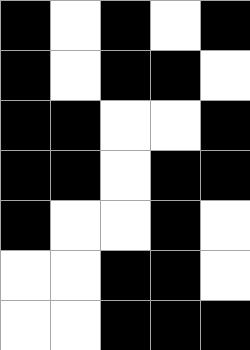[["black", "white", "black", "white", "black"], ["black", "white", "black", "black", "white"], ["black", "black", "white", "white", "black"], ["black", "black", "white", "black", "black"], ["black", "white", "white", "black", "white"], ["white", "white", "black", "black", "white"], ["white", "white", "black", "black", "black"]]